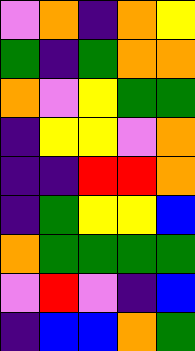[["violet", "orange", "indigo", "orange", "yellow"], ["green", "indigo", "green", "orange", "orange"], ["orange", "violet", "yellow", "green", "green"], ["indigo", "yellow", "yellow", "violet", "orange"], ["indigo", "indigo", "red", "red", "orange"], ["indigo", "green", "yellow", "yellow", "blue"], ["orange", "green", "green", "green", "green"], ["violet", "red", "violet", "indigo", "blue"], ["indigo", "blue", "blue", "orange", "green"]]